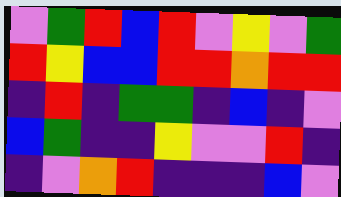[["violet", "green", "red", "blue", "red", "violet", "yellow", "violet", "green"], ["red", "yellow", "blue", "blue", "red", "red", "orange", "red", "red"], ["indigo", "red", "indigo", "green", "green", "indigo", "blue", "indigo", "violet"], ["blue", "green", "indigo", "indigo", "yellow", "violet", "violet", "red", "indigo"], ["indigo", "violet", "orange", "red", "indigo", "indigo", "indigo", "blue", "violet"]]